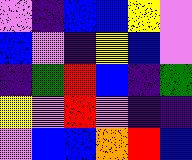[["violet", "indigo", "blue", "blue", "yellow", "violet"], ["blue", "violet", "indigo", "yellow", "blue", "violet"], ["indigo", "green", "red", "blue", "indigo", "green"], ["yellow", "violet", "red", "violet", "indigo", "indigo"], ["violet", "blue", "blue", "orange", "red", "blue"]]